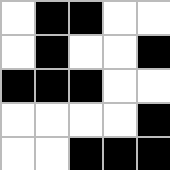[["white", "black", "black", "white", "white"], ["white", "black", "white", "white", "black"], ["black", "black", "black", "white", "white"], ["white", "white", "white", "white", "black"], ["white", "white", "black", "black", "black"]]